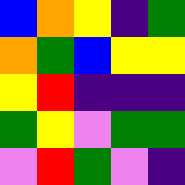[["blue", "orange", "yellow", "indigo", "green"], ["orange", "green", "blue", "yellow", "yellow"], ["yellow", "red", "indigo", "indigo", "indigo"], ["green", "yellow", "violet", "green", "green"], ["violet", "red", "green", "violet", "indigo"]]